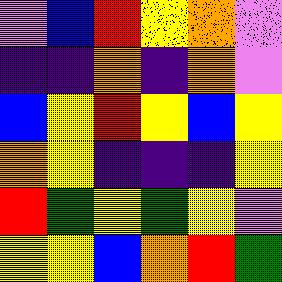[["violet", "blue", "red", "yellow", "orange", "violet"], ["indigo", "indigo", "orange", "indigo", "orange", "violet"], ["blue", "yellow", "red", "yellow", "blue", "yellow"], ["orange", "yellow", "indigo", "indigo", "indigo", "yellow"], ["red", "green", "yellow", "green", "yellow", "violet"], ["yellow", "yellow", "blue", "orange", "red", "green"]]